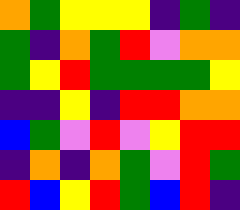[["orange", "green", "yellow", "yellow", "yellow", "indigo", "green", "indigo"], ["green", "indigo", "orange", "green", "red", "violet", "orange", "orange"], ["green", "yellow", "red", "green", "green", "green", "green", "yellow"], ["indigo", "indigo", "yellow", "indigo", "red", "red", "orange", "orange"], ["blue", "green", "violet", "red", "violet", "yellow", "red", "red"], ["indigo", "orange", "indigo", "orange", "green", "violet", "red", "green"], ["red", "blue", "yellow", "red", "green", "blue", "red", "indigo"]]